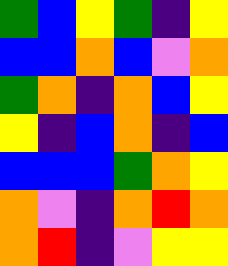[["green", "blue", "yellow", "green", "indigo", "yellow"], ["blue", "blue", "orange", "blue", "violet", "orange"], ["green", "orange", "indigo", "orange", "blue", "yellow"], ["yellow", "indigo", "blue", "orange", "indigo", "blue"], ["blue", "blue", "blue", "green", "orange", "yellow"], ["orange", "violet", "indigo", "orange", "red", "orange"], ["orange", "red", "indigo", "violet", "yellow", "yellow"]]